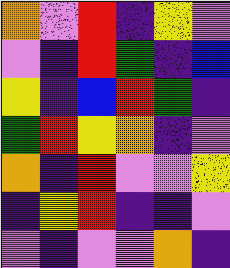[["orange", "violet", "red", "indigo", "yellow", "violet"], ["violet", "indigo", "red", "green", "indigo", "blue"], ["yellow", "indigo", "blue", "red", "green", "indigo"], ["green", "red", "yellow", "orange", "indigo", "violet"], ["orange", "indigo", "red", "violet", "violet", "yellow"], ["indigo", "yellow", "red", "indigo", "indigo", "violet"], ["violet", "indigo", "violet", "violet", "orange", "indigo"]]